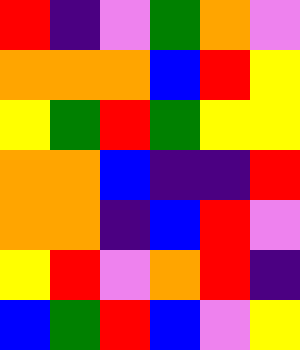[["red", "indigo", "violet", "green", "orange", "violet"], ["orange", "orange", "orange", "blue", "red", "yellow"], ["yellow", "green", "red", "green", "yellow", "yellow"], ["orange", "orange", "blue", "indigo", "indigo", "red"], ["orange", "orange", "indigo", "blue", "red", "violet"], ["yellow", "red", "violet", "orange", "red", "indigo"], ["blue", "green", "red", "blue", "violet", "yellow"]]